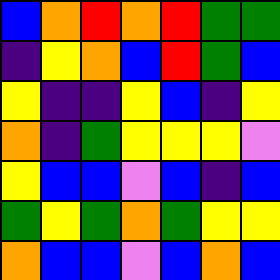[["blue", "orange", "red", "orange", "red", "green", "green"], ["indigo", "yellow", "orange", "blue", "red", "green", "blue"], ["yellow", "indigo", "indigo", "yellow", "blue", "indigo", "yellow"], ["orange", "indigo", "green", "yellow", "yellow", "yellow", "violet"], ["yellow", "blue", "blue", "violet", "blue", "indigo", "blue"], ["green", "yellow", "green", "orange", "green", "yellow", "yellow"], ["orange", "blue", "blue", "violet", "blue", "orange", "blue"]]